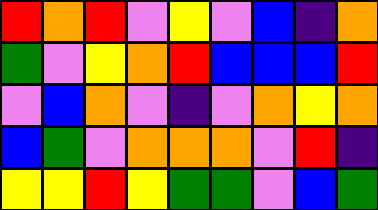[["red", "orange", "red", "violet", "yellow", "violet", "blue", "indigo", "orange"], ["green", "violet", "yellow", "orange", "red", "blue", "blue", "blue", "red"], ["violet", "blue", "orange", "violet", "indigo", "violet", "orange", "yellow", "orange"], ["blue", "green", "violet", "orange", "orange", "orange", "violet", "red", "indigo"], ["yellow", "yellow", "red", "yellow", "green", "green", "violet", "blue", "green"]]